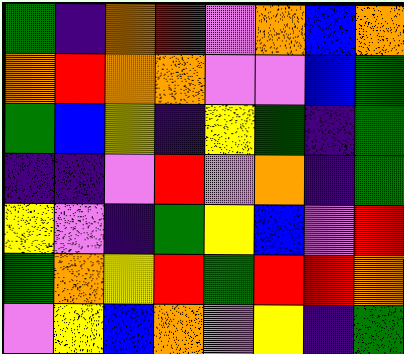[["green", "indigo", "orange", "red", "violet", "orange", "blue", "orange"], ["orange", "red", "orange", "orange", "violet", "violet", "blue", "green"], ["green", "blue", "yellow", "indigo", "yellow", "green", "indigo", "green"], ["indigo", "indigo", "violet", "red", "violet", "orange", "indigo", "green"], ["yellow", "violet", "indigo", "green", "yellow", "blue", "violet", "red"], ["green", "orange", "yellow", "red", "green", "red", "red", "orange"], ["violet", "yellow", "blue", "orange", "violet", "yellow", "indigo", "green"]]